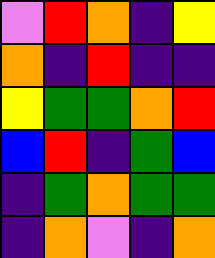[["violet", "red", "orange", "indigo", "yellow"], ["orange", "indigo", "red", "indigo", "indigo"], ["yellow", "green", "green", "orange", "red"], ["blue", "red", "indigo", "green", "blue"], ["indigo", "green", "orange", "green", "green"], ["indigo", "orange", "violet", "indigo", "orange"]]